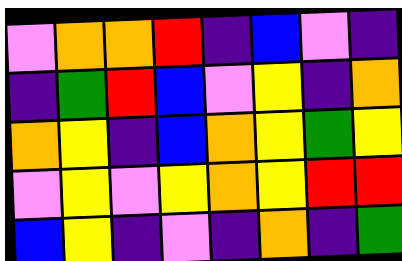[["violet", "orange", "orange", "red", "indigo", "blue", "violet", "indigo"], ["indigo", "green", "red", "blue", "violet", "yellow", "indigo", "orange"], ["orange", "yellow", "indigo", "blue", "orange", "yellow", "green", "yellow"], ["violet", "yellow", "violet", "yellow", "orange", "yellow", "red", "red"], ["blue", "yellow", "indigo", "violet", "indigo", "orange", "indigo", "green"]]